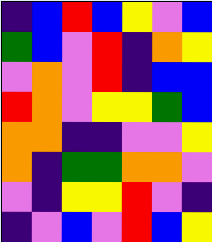[["indigo", "blue", "red", "blue", "yellow", "violet", "blue"], ["green", "blue", "violet", "red", "indigo", "orange", "yellow"], ["violet", "orange", "violet", "red", "indigo", "blue", "blue"], ["red", "orange", "violet", "yellow", "yellow", "green", "blue"], ["orange", "orange", "indigo", "indigo", "violet", "violet", "yellow"], ["orange", "indigo", "green", "green", "orange", "orange", "violet"], ["violet", "indigo", "yellow", "yellow", "red", "violet", "indigo"], ["indigo", "violet", "blue", "violet", "red", "blue", "yellow"]]